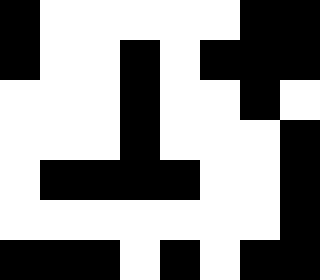[["black", "white", "white", "white", "white", "white", "black", "black"], ["black", "white", "white", "black", "white", "black", "black", "black"], ["white", "white", "white", "black", "white", "white", "black", "white"], ["white", "white", "white", "black", "white", "white", "white", "black"], ["white", "black", "black", "black", "black", "white", "white", "black"], ["white", "white", "white", "white", "white", "white", "white", "black"], ["black", "black", "black", "white", "black", "white", "black", "black"]]